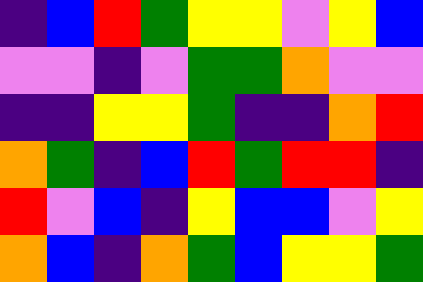[["indigo", "blue", "red", "green", "yellow", "yellow", "violet", "yellow", "blue"], ["violet", "violet", "indigo", "violet", "green", "green", "orange", "violet", "violet"], ["indigo", "indigo", "yellow", "yellow", "green", "indigo", "indigo", "orange", "red"], ["orange", "green", "indigo", "blue", "red", "green", "red", "red", "indigo"], ["red", "violet", "blue", "indigo", "yellow", "blue", "blue", "violet", "yellow"], ["orange", "blue", "indigo", "orange", "green", "blue", "yellow", "yellow", "green"]]